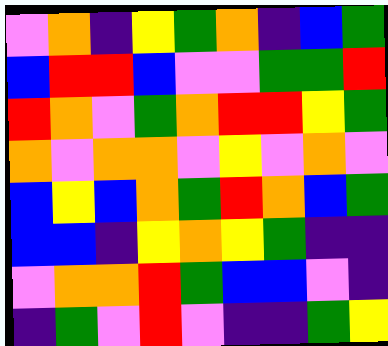[["violet", "orange", "indigo", "yellow", "green", "orange", "indigo", "blue", "green"], ["blue", "red", "red", "blue", "violet", "violet", "green", "green", "red"], ["red", "orange", "violet", "green", "orange", "red", "red", "yellow", "green"], ["orange", "violet", "orange", "orange", "violet", "yellow", "violet", "orange", "violet"], ["blue", "yellow", "blue", "orange", "green", "red", "orange", "blue", "green"], ["blue", "blue", "indigo", "yellow", "orange", "yellow", "green", "indigo", "indigo"], ["violet", "orange", "orange", "red", "green", "blue", "blue", "violet", "indigo"], ["indigo", "green", "violet", "red", "violet", "indigo", "indigo", "green", "yellow"]]